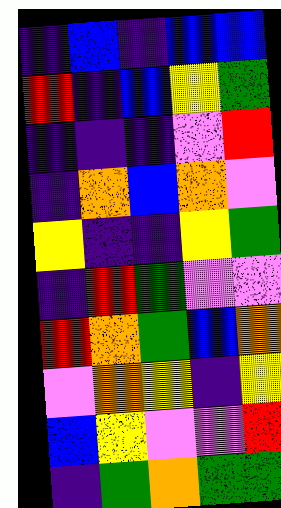[["indigo", "blue", "indigo", "blue", "blue"], ["red", "indigo", "blue", "yellow", "green"], ["indigo", "indigo", "indigo", "violet", "red"], ["indigo", "orange", "blue", "orange", "violet"], ["yellow", "indigo", "indigo", "yellow", "green"], ["indigo", "red", "green", "violet", "violet"], ["red", "orange", "green", "blue", "orange"], ["violet", "orange", "yellow", "indigo", "yellow"], ["blue", "yellow", "violet", "violet", "red"], ["indigo", "green", "orange", "green", "green"]]